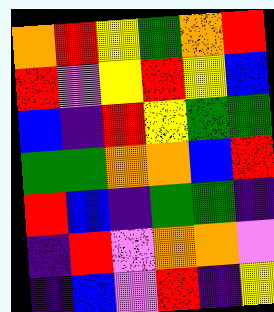[["orange", "red", "yellow", "green", "orange", "red"], ["red", "violet", "yellow", "red", "yellow", "blue"], ["blue", "indigo", "red", "yellow", "green", "green"], ["green", "green", "orange", "orange", "blue", "red"], ["red", "blue", "indigo", "green", "green", "indigo"], ["indigo", "red", "violet", "orange", "orange", "violet"], ["indigo", "blue", "violet", "red", "indigo", "yellow"]]